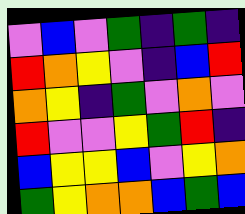[["violet", "blue", "violet", "green", "indigo", "green", "indigo"], ["red", "orange", "yellow", "violet", "indigo", "blue", "red"], ["orange", "yellow", "indigo", "green", "violet", "orange", "violet"], ["red", "violet", "violet", "yellow", "green", "red", "indigo"], ["blue", "yellow", "yellow", "blue", "violet", "yellow", "orange"], ["green", "yellow", "orange", "orange", "blue", "green", "blue"]]